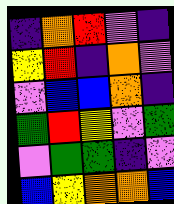[["indigo", "orange", "red", "violet", "indigo"], ["yellow", "red", "indigo", "orange", "violet"], ["violet", "blue", "blue", "orange", "indigo"], ["green", "red", "yellow", "violet", "green"], ["violet", "green", "green", "indigo", "violet"], ["blue", "yellow", "orange", "orange", "blue"]]